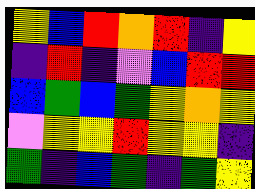[["yellow", "blue", "red", "orange", "red", "indigo", "yellow"], ["indigo", "red", "indigo", "violet", "blue", "red", "red"], ["blue", "green", "blue", "green", "yellow", "orange", "yellow"], ["violet", "yellow", "yellow", "red", "yellow", "yellow", "indigo"], ["green", "indigo", "blue", "green", "indigo", "green", "yellow"]]